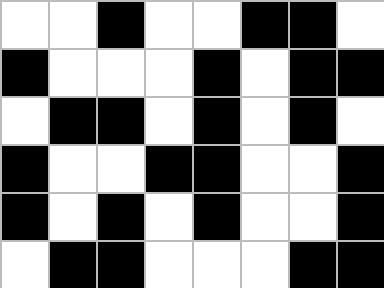[["white", "white", "black", "white", "white", "black", "black", "white"], ["black", "white", "white", "white", "black", "white", "black", "black"], ["white", "black", "black", "white", "black", "white", "black", "white"], ["black", "white", "white", "black", "black", "white", "white", "black"], ["black", "white", "black", "white", "black", "white", "white", "black"], ["white", "black", "black", "white", "white", "white", "black", "black"]]